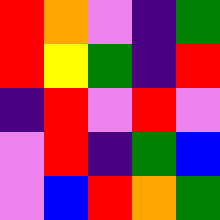[["red", "orange", "violet", "indigo", "green"], ["red", "yellow", "green", "indigo", "red"], ["indigo", "red", "violet", "red", "violet"], ["violet", "red", "indigo", "green", "blue"], ["violet", "blue", "red", "orange", "green"]]